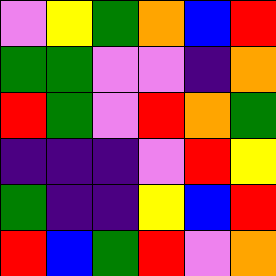[["violet", "yellow", "green", "orange", "blue", "red"], ["green", "green", "violet", "violet", "indigo", "orange"], ["red", "green", "violet", "red", "orange", "green"], ["indigo", "indigo", "indigo", "violet", "red", "yellow"], ["green", "indigo", "indigo", "yellow", "blue", "red"], ["red", "blue", "green", "red", "violet", "orange"]]